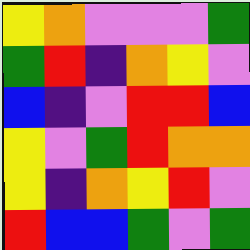[["yellow", "orange", "violet", "violet", "violet", "green"], ["green", "red", "indigo", "orange", "yellow", "violet"], ["blue", "indigo", "violet", "red", "red", "blue"], ["yellow", "violet", "green", "red", "orange", "orange"], ["yellow", "indigo", "orange", "yellow", "red", "violet"], ["red", "blue", "blue", "green", "violet", "green"]]